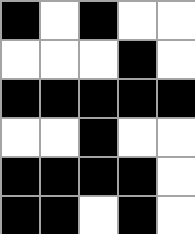[["black", "white", "black", "white", "white"], ["white", "white", "white", "black", "white"], ["black", "black", "black", "black", "black"], ["white", "white", "black", "white", "white"], ["black", "black", "black", "black", "white"], ["black", "black", "white", "black", "white"]]